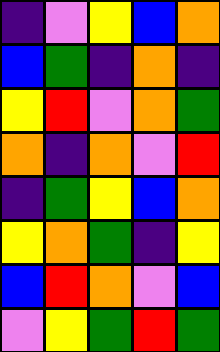[["indigo", "violet", "yellow", "blue", "orange"], ["blue", "green", "indigo", "orange", "indigo"], ["yellow", "red", "violet", "orange", "green"], ["orange", "indigo", "orange", "violet", "red"], ["indigo", "green", "yellow", "blue", "orange"], ["yellow", "orange", "green", "indigo", "yellow"], ["blue", "red", "orange", "violet", "blue"], ["violet", "yellow", "green", "red", "green"]]